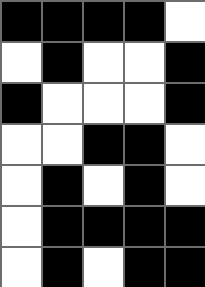[["black", "black", "black", "black", "white"], ["white", "black", "white", "white", "black"], ["black", "white", "white", "white", "black"], ["white", "white", "black", "black", "white"], ["white", "black", "white", "black", "white"], ["white", "black", "black", "black", "black"], ["white", "black", "white", "black", "black"]]